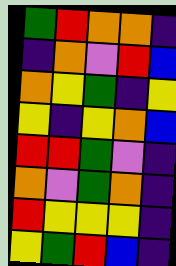[["green", "red", "orange", "orange", "indigo"], ["indigo", "orange", "violet", "red", "blue"], ["orange", "yellow", "green", "indigo", "yellow"], ["yellow", "indigo", "yellow", "orange", "blue"], ["red", "red", "green", "violet", "indigo"], ["orange", "violet", "green", "orange", "indigo"], ["red", "yellow", "yellow", "yellow", "indigo"], ["yellow", "green", "red", "blue", "indigo"]]